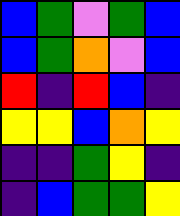[["blue", "green", "violet", "green", "blue"], ["blue", "green", "orange", "violet", "blue"], ["red", "indigo", "red", "blue", "indigo"], ["yellow", "yellow", "blue", "orange", "yellow"], ["indigo", "indigo", "green", "yellow", "indigo"], ["indigo", "blue", "green", "green", "yellow"]]